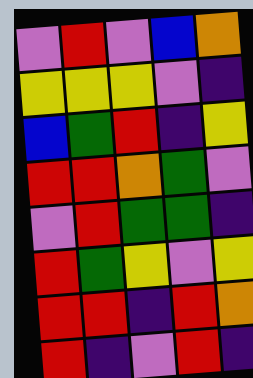[["violet", "red", "violet", "blue", "orange"], ["yellow", "yellow", "yellow", "violet", "indigo"], ["blue", "green", "red", "indigo", "yellow"], ["red", "red", "orange", "green", "violet"], ["violet", "red", "green", "green", "indigo"], ["red", "green", "yellow", "violet", "yellow"], ["red", "red", "indigo", "red", "orange"], ["red", "indigo", "violet", "red", "indigo"]]